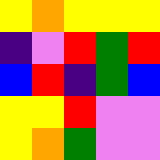[["yellow", "orange", "yellow", "yellow", "yellow"], ["indigo", "violet", "red", "green", "red"], ["blue", "red", "indigo", "green", "blue"], ["yellow", "yellow", "red", "violet", "violet"], ["yellow", "orange", "green", "violet", "violet"]]